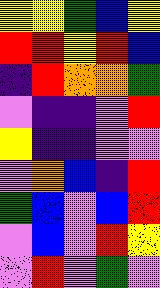[["yellow", "yellow", "green", "blue", "yellow"], ["red", "red", "yellow", "red", "blue"], ["indigo", "red", "orange", "orange", "green"], ["violet", "indigo", "indigo", "violet", "red"], ["yellow", "indigo", "indigo", "violet", "violet"], ["violet", "orange", "blue", "indigo", "red"], ["green", "blue", "violet", "blue", "red"], ["violet", "blue", "violet", "red", "yellow"], ["violet", "red", "violet", "green", "violet"]]